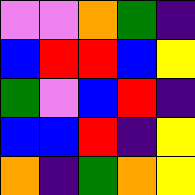[["violet", "violet", "orange", "green", "indigo"], ["blue", "red", "red", "blue", "yellow"], ["green", "violet", "blue", "red", "indigo"], ["blue", "blue", "red", "indigo", "yellow"], ["orange", "indigo", "green", "orange", "yellow"]]